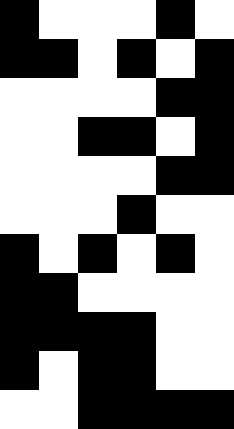[["black", "white", "white", "white", "black", "white"], ["black", "black", "white", "black", "white", "black"], ["white", "white", "white", "white", "black", "black"], ["white", "white", "black", "black", "white", "black"], ["white", "white", "white", "white", "black", "black"], ["white", "white", "white", "black", "white", "white"], ["black", "white", "black", "white", "black", "white"], ["black", "black", "white", "white", "white", "white"], ["black", "black", "black", "black", "white", "white"], ["black", "white", "black", "black", "white", "white"], ["white", "white", "black", "black", "black", "black"]]